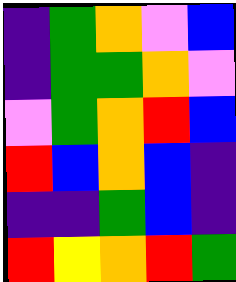[["indigo", "green", "orange", "violet", "blue"], ["indigo", "green", "green", "orange", "violet"], ["violet", "green", "orange", "red", "blue"], ["red", "blue", "orange", "blue", "indigo"], ["indigo", "indigo", "green", "blue", "indigo"], ["red", "yellow", "orange", "red", "green"]]